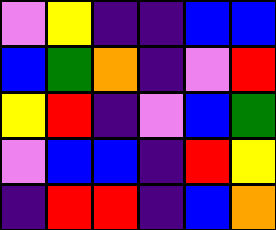[["violet", "yellow", "indigo", "indigo", "blue", "blue"], ["blue", "green", "orange", "indigo", "violet", "red"], ["yellow", "red", "indigo", "violet", "blue", "green"], ["violet", "blue", "blue", "indigo", "red", "yellow"], ["indigo", "red", "red", "indigo", "blue", "orange"]]